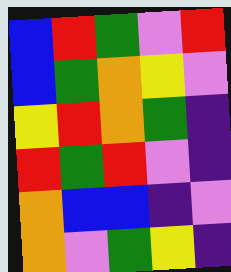[["blue", "red", "green", "violet", "red"], ["blue", "green", "orange", "yellow", "violet"], ["yellow", "red", "orange", "green", "indigo"], ["red", "green", "red", "violet", "indigo"], ["orange", "blue", "blue", "indigo", "violet"], ["orange", "violet", "green", "yellow", "indigo"]]